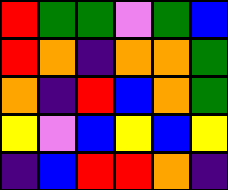[["red", "green", "green", "violet", "green", "blue"], ["red", "orange", "indigo", "orange", "orange", "green"], ["orange", "indigo", "red", "blue", "orange", "green"], ["yellow", "violet", "blue", "yellow", "blue", "yellow"], ["indigo", "blue", "red", "red", "orange", "indigo"]]